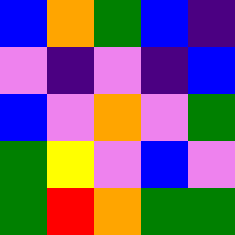[["blue", "orange", "green", "blue", "indigo"], ["violet", "indigo", "violet", "indigo", "blue"], ["blue", "violet", "orange", "violet", "green"], ["green", "yellow", "violet", "blue", "violet"], ["green", "red", "orange", "green", "green"]]